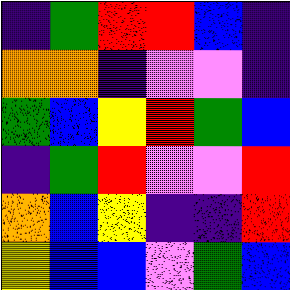[["indigo", "green", "red", "red", "blue", "indigo"], ["orange", "orange", "indigo", "violet", "violet", "indigo"], ["green", "blue", "yellow", "red", "green", "blue"], ["indigo", "green", "red", "violet", "violet", "red"], ["orange", "blue", "yellow", "indigo", "indigo", "red"], ["yellow", "blue", "blue", "violet", "green", "blue"]]